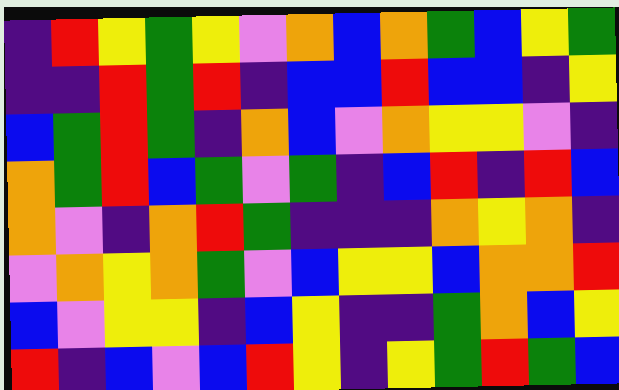[["indigo", "red", "yellow", "green", "yellow", "violet", "orange", "blue", "orange", "green", "blue", "yellow", "green"], ["indigo", "indigo", "red", "green", "red", "indigo", "blue", "blue", "red", "blue", "blue", "indigo", "yellow"], ["blue", "green", "red", "green", "indigo", "orange", "blue", "violet", "orange", "yellow", "yellow", "violet", "indigo"], ["orange", "green", "red", "blue", "green", "violet", "green", "indigo", "blue", "red", "indigo", "red", "blue"], ["orange", "violet", "indigo", "orange", "red", "green", "indigo", "indigo", "indigo", "orange", "yellow", "orange", "indigo"], ["violet", "orange", "yellow", "orange", "green", "violet", "blue", "yellow", "yellow", "blue", "orange", "orange", "red"], ["blue", "violet", "yellow", "yellow", "indigo", "blue", "yellow", "indigo", "indigo", "green", "orange", "blue", "yellow"], ["red", "indigo", "blue", "violet", "blue", "red", "yellow", "indigo", "yellow", "green", "red", "green", "blue"]]